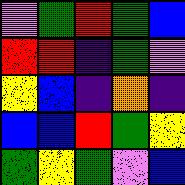[["violet", "green", "red", "green", "blue"], ["red", "red", "indigo", "green", "violet"], ["yellow", "blue", "indigo", "orange", "indigo"], ["blue", "blue", "red", "green", "yellow"], ["green", "yellow", "green", "violet", "blue"]]